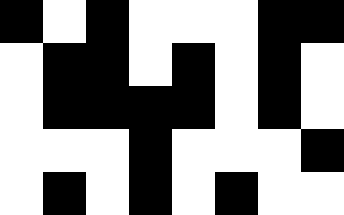[["black", "white", "black", "white", "white", "white", "black", "black"], ["white", "black", "black", "white", "black", "white", "black", "white"], ["white", "black", "black", "black", "black", "white", "black", "white"], ["white", "white", "white", "black", "white", "white", "white", "black"], ["white", "black", "white", "black", "white", "black", "white", "white"]]